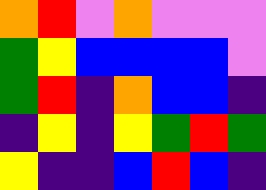[["orange", "red", "violet", "orange", "violet", "violet", "violet"], ["green", "yellow", "blue", "blue", "blue", "blue", "violet"], ["green", "red", "indigo", "orange", "blue", "blue", "indigo"], ["indigo", "yellow", "indigo", "yellow", "green", "red", "green"], ["yellow", "indigo", "indigo", "blue", "red", "blue", "indigo"]]